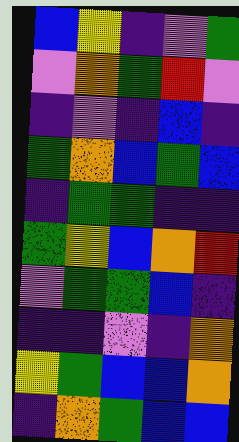[["blue", "yellow", "indigo", "violet", "green"], ["violet", "orange", "green", "red", "violet"], ["indigo", "violet", "indigo", "blue", "indigo"], ["green", "orange", "blue", "green", "blue"], ["indigo", "green", "green", "indigo", "indigo"], ["green", "yellow", "blue", "orange", "red"], ["violet", "green", "green", "blue", "indigo"], ["indigo", "indigo", "violet", "indigo", "orange"], ["yellow", "green", "blue", "blue", "orange"], ["indigo", "orange", "green", "blue", "blue"]]